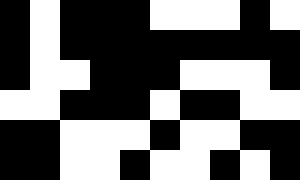[["black", "white", "black", "black", "black", "white", "white", "white", "black", "white"], ["black", "white", "black", "black", "black", "black", "black", "black", "black", "black"], ["black", "white", "white", "black", "black", "black", "white", "white", "white", "black"], ["white", "white", "black", "black", "black", "white", "black", "black", "white", "white"], ["black", "black", "white", "white", "white", "black", "white", "white", "black", "black"], ["black", "black", "white", "white", "black", "white", "white", "black", "white", "black"]]